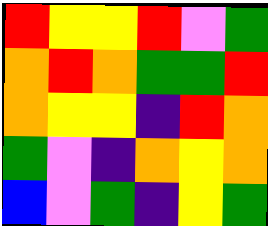[["red", "yellow", "yellow", "red", "violet", "green"], ["orange", "red", "orange", "green", "green", "red"], ["orange", "yellow", "yellow", "indigo", "red", "orange"], ["green", "violet", "indigo", "orange", "yellow", "orange"], ["blue", "violet", "green", "indigo", "yellow", "green"]]